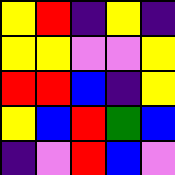[["yellow", "red", "indigo", "yellow", "indigo"], ["yellow", "yellow", "violet", "violet", "yellow"], ["red", "red", "blue", "indigo", "yellow"], ["yellow", "blue", "red", "green", "blue"], ["indigo", "violet", "red", "blue", "violet"]]